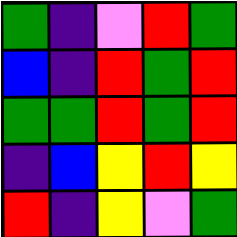[["green", "indigo", "violet", "red", "green"], ["blue", "indigo", "red", "green", "red"], ["green", "green", "red", "green", "red"], ["indigo", "blue", "yellow", "red", "yellow"], ["red", "indigo", "yellow", "violet", "green"]]